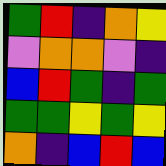[["green", "red", "indigo", "orange", "yellow"], ["violet", "orange", "orange", "violet", "indigo"], ["blue", "red", "green", "indigo", "green"], ["green", "green", "yellow", "green", "yellow"], ["orange", "indigo", "blue", "red", "blue"]]